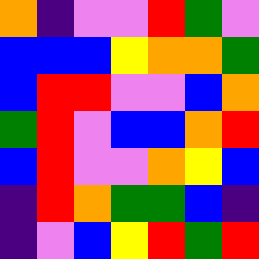[["orange", "indigo", "violet", "violet", "red", "green", "violet"], ["blue", "blue", "blue", "yellow", "orange", "orange", "green"], ["blue", "red", "red", "violet", "violet", "blue", "orange"], ["green", "red", "violet", "blue", "blue", "orange", "red"], ["blue", "red", "violet", "violet", "orange", "yellow", "blue"], ["indigo", "red", "orange", "green", "green", "blue", "indigo"], ["indigo", "violet", "blue", "yellow", "red", "green", "red"]]